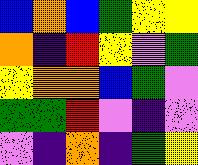[["blue", "orange", "blue", "green", "yellow", "yellow"], ["orange", "indigo", "red", "yellow", "violet", "green"], ["yellow", "orange", "orange", "blue", "green", "violet"], ["green", "green", "red", "violet", "indigo", "violet"], ["violet", "indigo", "orange", "indigo", "green", "yellow"]]